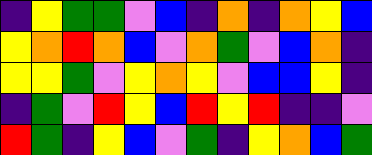[["indigo", "yellow", "green", "green", "violet", "blue", "indigo", "orange", "indigo", "orange", "yellow", "blue"], ["yellow", "orange", "red", "orange", "blue", "violet", "orange", "green", "violet", "blue", "orange", "indigo"], ["yellow", "yellow", "green", "violet", "yellow", "orange", "yellow", "violet", "blue", "blue", "yellow", "indigo"], ["indigo", "green", "violet", "red", "yellow", "blue", "red", "yellow", "red", "indigo", "indigo", "violet"], ["red", "green", "indigo", "yellow", "blue", "violet", "green", "indigo", "yellow", "orange", "blue", "green"]]